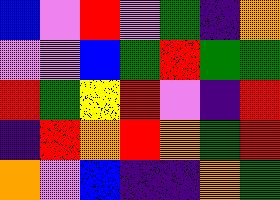[["blue", "violet", "red", "violet", "green", "indigo", "orange"], ["violet", "violet", "blue", "green", "red", "green", "green"], ["red", "green", "yellow", "red", "violet", "indigo", "red"], ["indigo", "red", "orange", "red", "orange", "green", "red"], ["orange", "violet", "blue", "indigo", "indigo", "orange", "green"]]